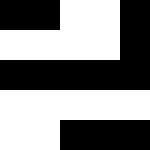[["black", "black", "white", "white", "black"], ["white", "white", "white", "white", "black"], ["black", "black", "black", "black", "black"], ["white", "white", "white", "white", "white"], ["white", "white", "black", "black", "black"]]